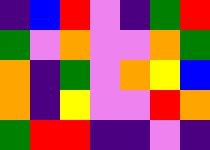[["indigo", "blue", "red", "violet", "indigo", "green", "red"], ["green", "violet", "orange", "violet", "violet", "orange", "green"], ["orange", "indigo", "green", "violet", "orange", "yellow", "blue"], ["orange", "indigo", "yellow", "violet", "violet", "red", "orange"], ["green", "red", "red", "indigo", "indigo", "violet", "indigo"]]